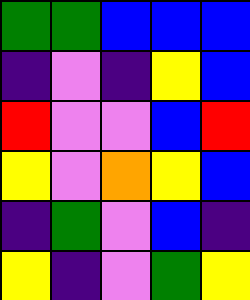[["green", "green", "blue", "blue", "blue"], ["indigo", "violet", "indigo", "yellow", "blue"], ["red", "violet", "violet", "blue", "red"], ["yellow", "violet", "orange", "yellow", "blue"], ["indigo", "green", "violet", "blue", "indigo"], ["yellow", "indigo", "violet", "green", "yellow"]]